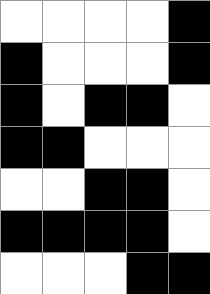[["white", "white", "white", "white", "black"], ["black", "white", "white", "white", "black"], ["black", "white", "black", "black", "white"], ["black", "black", "white", "white", "white"], ["white", "white", "black", "black", "white"], ["black", "black", "black", "black", "white"], ["white", "white", "white", "black", "black"]]